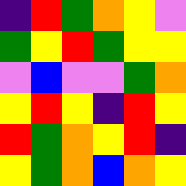[["indigo", "red", "green", "orange", "yellow", "violet"], ["green", "yellow", "red", "green", "yellow", "yellow"], ["violet", "blue", "violet", "violet", "green", "orange"], ["yellow", "red", "yellow", "indigo", "red", "yellow"], ["red", "green", "orange", "yellow", "red", "indigo"], ["yellow", "green", "orange", "blue", "orange", "yellow"]]